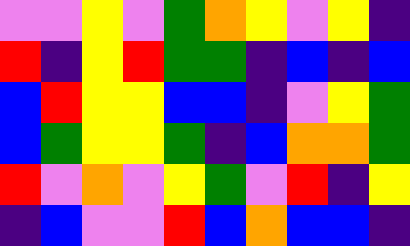[["violet", "violet", "yellow", "violet", "green", "orange", "yellow", "violet", "yellow", "indigo"], ["red", "indigo", "yellow", "red", "green", "green", "indigo", "blue", "indigo", "blue"], ["blue", "red", "yellow", "yellow", "blue", "blue", "indigo", "violet", "yellow", "green"], ["blue", "green", "yellow", "yellow", "green", "indigo", "blue", "orange", "orange", "green"], ["red", "violet", "orange", "violet", "yellow", "green", "violet", "red", "indigo", "yellow"], ["indigo", "blue", "violet", "violet", "red", "blue", "orange", "blue", "blue", "indigo"]]